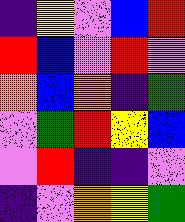[["indigo", "yellow", "violet", "blue", "red"], ["red", "blue", "violet", "red", "violet"], ["orange", "blue", "orange", "indigo", "green"], ["violet", "green", "red", "yellow", "blue"], ["violet", "red", "indigo", "indigo", "violet"], ["indigo", "violet", "orange", "yellow", "green"]]